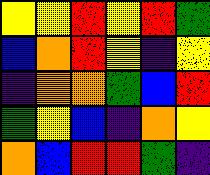[["yellow", "yellow", "red", "yellow", "red", "green"], ["blue", "orange", "red", "yellow", "indigo", "yellow"], ["indigo", "orange", "orange", "green", "blue", "red"], ["green", "yellow", "blue", "indigo", "orange", "yellow"], ["orange", "blue", "red", "red", "green", "indigo"]]